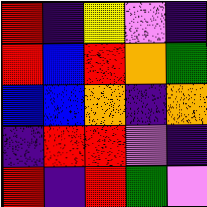[["red", "indigo", "yellow", "violet", "indigo"], ["red", "blue", "red", "orange", "green"], ["blue", "blue", "orange", "indigo", "orange"], ["indigo", "red", "red", "violet", "indigo"], ["red", "indigo", "red", "green", "violet"]]